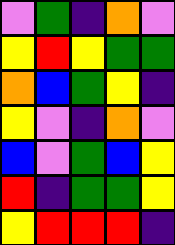[["violet", "green", "indigo", "orange", "violet"], ["yellow", "red", "yellow", "green", "green"], ["orange", "blue", "green", "yellow", "indigo"], ["yellow", "violet", "indigo", "orange", "violet"], ["blue", "violet", "green", "blue", "yellow"], ["red", "indigo", "green", "green", "yellow"], ["yellow", "red", "red", "red", "indigo"]]